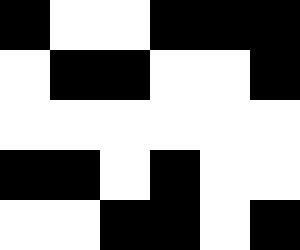[["black", "white", "white", "black", "black", "black"], ["white", "black", "black", "white", "white", "black"], ["white", "white", "white", "white", "white", "white"], ["black", "black", "white", "black", "white", "white"], ["white", "white", "black", "black", "white", "black"]]